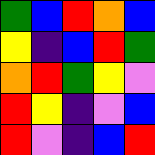[["green", "blue", "red", "orange", "blue"], ["yellow", "indigo", "blue", "red", "green"], ["orange", "red", "green", "yellow", "violet"], ["red", "yellow", "indigo", "violet", "blue"], ["red", "violet", "indigo", "blue", "red"]]